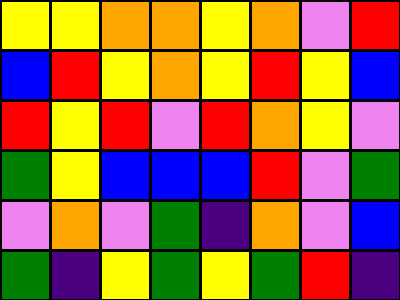[["yellow", "yellow", "orange", "orange", "yellow", "orange", "violet", "red"], ["blue", "red", "yellow", "orange", "yellow", "red", "yellow", "blue"], ["red", "yellow", "red", "violet", "red", "orange", "yellow", "violet"], ["green", "yellow", "blue", "blue", "blue", "red", "violet", "green"], ["violet", "orange", "violet", "green", "indigo", "orange", "violet", "blue"], ["green", "indigo", "yellow", "green", "yellow", "green", "red", "indigo"]]